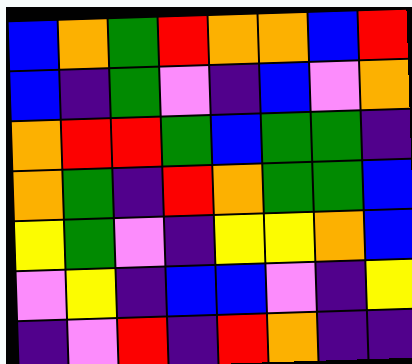[["blue", "orange", "green", "red", "orange", "orange", "blue", "red"], ["blue", "indigo", "green", "violet", "indigo", "blue", "violet", "orange"], ["orange", "red", "red", "green", "blue", "green", "green", "indigo"], ["orange", "green", "indigo", "red", "orange", "green", "green", "blue"], ["yellow", "green", "violet", "indigo", "yellow", "yellow", "orange", "blue"], ["violet", "yellow", "indigo", "blue", "blue", "violet", "indigo", "yellow"], ["indigo", "violet", "red", "indigo", "red", "orange", "indigo", "indigo"]]